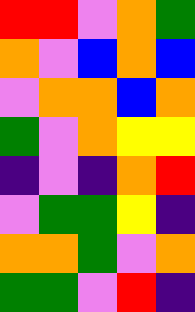[["red", "red", "violet", "orange", "green"], ["orange", "violet", "blue", "orange", "blue"], ["violet", "orange", "orange", "blue", "orange"], ["green", "violet", "orange", "yellow", "yellow"], ["indigo", "violet", "indigo", "orange", "red"], ["violet", "green", "green", "yellow", "indigo"], ["orange", "orange", "green", "violet", "orange"], ["green", "green", "violet", "red", "indigo"]]